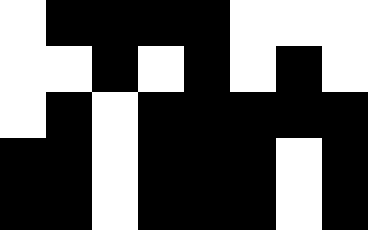[["white", "black", "black", "black", "black", "white", "white", "white"], ["white", "white", "black", "white", "black", "white", "black", "white"], ["white", "black", "white", "black", "black", "black", "black", "black"], ["black", "black", "white", "black", "black", "black", "white", "black"], ["black", "black", "white", "black", "black", "black", "white", "black"]]